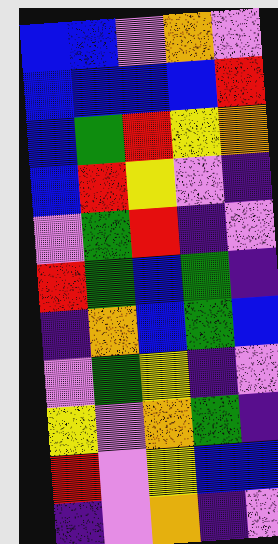[["blue", "blue", "violet", "orange", "violet"], ["blue", "blue", "blue", "blue", "red"], ["blue", "green", "red", "yellow", "orange"], ["blue", "red", "yellow", "violet", "indigo"], ["violet", "green", "red", "indigo", "violet"], ["red", "green", "blue", "green", "indigo"], ["indigo", "orange", "blue", "green", "blue"], ["violet", "green", "yellow", "indigo", "violet"], ["yellow", "violet", "orange", "green", "indigo"], ["red", "violet", "yellow", "blue", "blue"], ["indigo", "violet", "orange", "indigo", "violet"]]